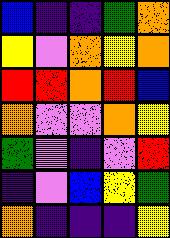[["blue", "indigo", "indigo", "green", "orange"], ["yellow", "violet", "orange", "yellow", "orange"], ["red", "red", "orange", "red", "blue"], ["orange", "violet", "violet", "orange", "yellow"], ["green", "violet", "indigo", "violet", "red"], ["indigo", "violet", "blue", "yellow", "green"], ["orange", "indigo", "indigo", "indigo", "yellow"]]